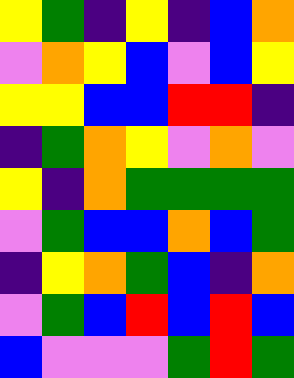[["yellow", "green", "indigo", "yellow", "indigo", "blue", "orange"], ["violet", "orange", "yellow", "blue", "violet", "blue", "yellow"], ["yellow", "yellow", "blue", "blue", "red", "red", "indigo"], ["indigo", "green", "orange", "yellow", "violet", "orange", "violet"], ["yellow", "indigo", "orange", "green", "green", "green", "green"], ["violet", "green", "blue", "blue", "orange", "blue", "green"], ["indigo", "yellow", "orange", "green", "blue", "indigo", "orange"], ["violet", "green", "blue", "red", "blue", "red", "blue"], ["blue", "violet", "violet", "violet", "green", "red", "green"]]